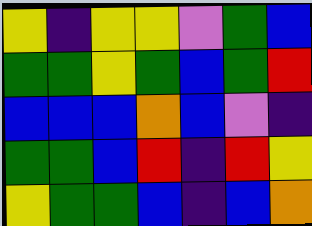[["yellow", "indigo", "yellow", "yellow", "violet", "green", "blue"], ["green", "green", "yellow", "green", "blue", "green", "red"], ["blue", "blue", "blue", "orange", "blue", "violet", "indigo"], ["green", "green", "blue", "red", "indigo", "red", "yellow"], ["yellow", "green", "green", "blue", "indigo", "blue", "orange"]]